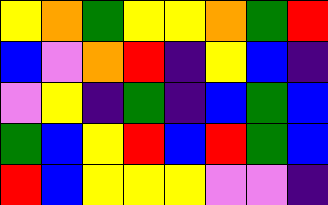[["yellow", "orange", "green", "yellow", "yellow", "orange", "green", "red"], ["blue", "violet", "orange", "red", "indigo", "yellow", "blue", "indigo"], ["violet", "yellow", "indigo", "green", "indigo", "blue", "green", "blue"], ["green", "blue", "yellow", "red", "blue", "red", "green", "blue"], ["red", "blue", "yellow", "yellow", "yellow", "violet", "violet", "indigo"]]